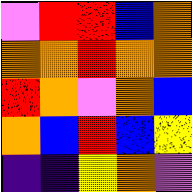[["violet", "red", "red", "blue", "orange"], ["orange", "orange", "red", "orange", "orange"], ["red", "orange", "violet", "orange", "blue"], ["orange", "blue", "red", "blue", "yellow"], ["indigo", "indigo", "yellow", "orange", "violet"]]